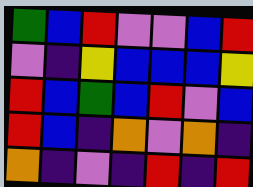[["green", "blue", "red", "violet", "violet", "blue", "red"], ["violet", "indigo", "yellow", "blue", "blue", "blue", "yellow"], ["red", "blue", "green", "blue", "red", "violet", "blue"], ["red", "blue", "indigo", "orange", "violet", "orange", "indigo"], ["orange", "indigo", "violet", "indigo", "red", "indigo", "red"]]